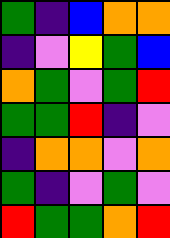[["green", "indigo", "blue", "orange", "orange"], ["indigo", "violet", "yellow", "green", "blue"], ["orange", "green", "violet", "green", "red"], ["green", "green", "red", "indigo", "violet"], ["indigo", "orange", "orange", "violet", "orange"], ["green", "indigo", "violet", "green", "violet"], ["red", "green", "green", "orange", "red"]]